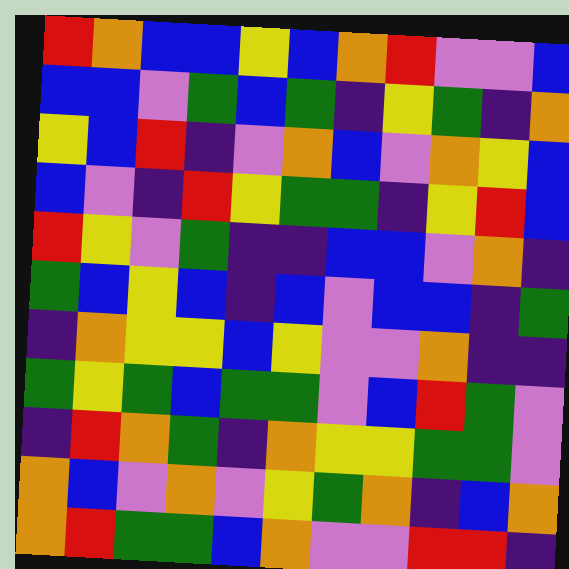[["red", "orange", "blue", "blue", "yellow", "blue", "orange", "red", "violet", "violet", "blue"], ["blue", "blue", "violet", "green", "blue", "green", "indigo", "yellow", "green", "indigo", "orange"], ["yellow", "blue", "red", "indigo", "violet", "orange", "blue", "violet", "orange", "yellow", "blue"], ["blue", "violet", "indigo", "red", "yellow", "green", "green", "indigo", "yellow", "red", "blue"], ["red", "yellow", "violet", "green", "indigo", "indigo", "blue", "blue", "violet", "orange", "indigo"], ["green", "blue", "yellow", "blue", "indigo", "blue", "violet", "blue", "blue", "indigo", "green"], ["indigo", "orange", "yellow", "yellow", "blue", "yellow", "violet", "violet", "orange", "indigo", "indigo"], ["green", "yellow", "green", "blue", "green", "green", "violet", "blue", "red", "green", "violet"], ["indigo", "red", "orange", "green", "indigo", "orange", "yellow", "yellow", "green", "green", "violet"], ["orange", "blue", "violet", "orange", "violet", "yellow", "green", "orange", "indigo", "blue", "orange"], ["orange", "red", "green", "green", "blue", "orange", "violet", "violet", "red", "red", "indigo"]]